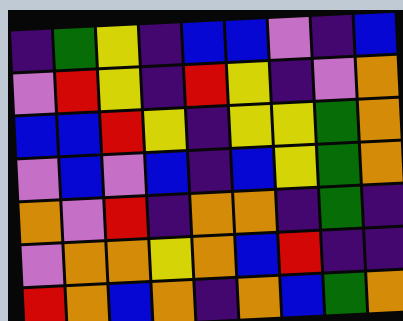[["indigo", "green", "yellow", "indigo", "blue", "blue", "violet", "indigo", "blue"], ["violet", "red", "yellow", "indigo", "red", "yellow", "indigo", "violet", "orange"], ["blue", "blue", "red", "yellow", "indigo", "yellow", "yellow", "green", "orange"], ["violet", "blue", "violet", "blue", "indigo", "blue", "yellow", "green", "orange"], ["orange", "violet", "red", "indigo", "orange", "orange", "indigo", "green", "indigo"], ["violet", "orange", "orange", "yellow", "orange", "blue", "red", "indigo", "indigo"], ["red", "orange", "blue", "orange", "indigo", "orange", "blue", "green", "orange"]]